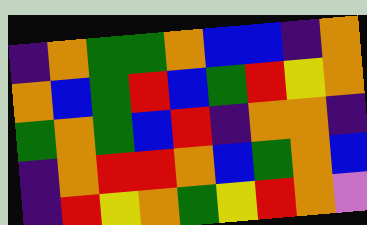[["indigo", "orange", "green", "green", "orange", "blue", "blue", "indigo", "orange"], ["orange", "blue", "green", "red", "blue", "green", "red", "yellow", "orange"], ["green", "orange", "green", "blue", "red", "indigo", "orange", "orange", "indigo"], ["indigo", "orange", "red", "red", "orange", "blue", "green", "orange", "blue"], ["indigo", "red", "yellow", "orange", "green", "yellow", "red", "orange", "violet"]]